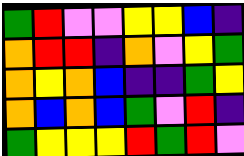[["green", "red", "violet", "violet", "yellow", "yellow", "blue", "indigo"], ["orange", "red", "red", "indigo", "orange", "violet", "yellow", "green"], ["orange", "yellow", "orange", "blue", "indigo", "indigo", "green", "yellow"], ["orange", "blue", "orange", "blue", "green", "violet", "red", "indigo"], ["green", "yellow", "yellow", "yellow", "red", "green", "red", "violet"]]